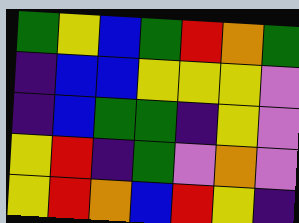[["green", "yellow", "blue", "green", "red", "orange", "green"], ["indigo", "blue", "blue", "yellow", "yellow", "yellow", "violet"], ["indigo", "blue", "green", "green", "indigo", "yellow", "violet"], ["yellow", "red", "indigo", "green", "violet", "orange", "violet"], ["yellow", "red", "orange", "blue", "red", "yellow", "indigo"]]